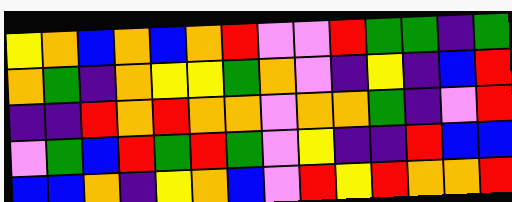[["yellow", "orange", "blue", "orange", "blue", "orange", "red", "violet", "violet", "red", "green", "green", "indigo", "green"], ["orange", "green", "indigo", "orange", "yellow", "yellow", "green", "orange", "violet", "indigo", "yellow", "indigo", "blue", "red"], ["indigo", "indigo", "red", "orange", "red", "orange", "orange", "violet", "orange", "orange", "green", "indigo", "violet", "red"], ["violet", "green", "blue", "red", "green", "red", "green", "violet", "yellow", "indigo", "indigo", "red", "blue", "blue"], ["blue", "blue", "orange", "indigo", "yellow", "orange", "blue", "violet", "red", "yellow", "red", "orange", "orange", "red"]]